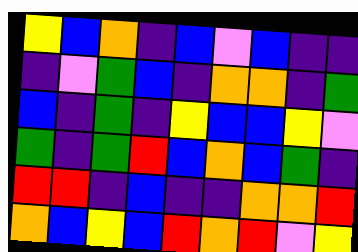[["yellow", "blue", "orange", "indigo", "blue", "violet", "blue", "indigo", "indigo"], ["indigo", "violet", "green", "blue", "indigo", "orange", "orange", "indigo", "green"], ["blue", "indigo", "green", "indigo", "yellow", "blue", "blue", "yellow", "violet"], ["green", "indigo", "green", "red", "blue", "orange", "blue", "green", "indigo"], ["red", "red", "indigo", "blue", "indigo", "indigo", "orange", "orange", "red"], ["orange", "blue", "yellow", "blue", "red", "orange", "red", "violet", "yellow"]]